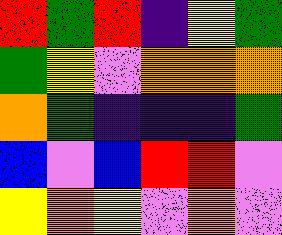[["red", "green", "red", "indigo", "yellow", "green"], ["green", "yellow", "violet", "orange", "orange", "orange"], ["orange", "green", "indigo", "indigo", "indigo", "green"], ["blue", "violet", "blue", "red", "red", "violet"], ["yellow", "orange", "yellow", "violet", "orange", "violet"]]